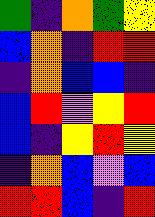[["green", "indigo", "orange", "green", "yellow"], ["blue", "orange", "indigo", "red", "red"], ["indigo", "orange", "blue", "blue", "indigo"], ["blue", "red", "violet", "yellow", "red"], ["blue", "indigo", "yellow", "red", "yellow"], ["indigo", "orange", "blue", "violet", "blue"], ["red", "red", "blue", "indigo", "red"]]